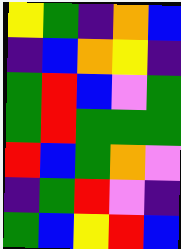[["yellow", "green", "indigo", "orange", "blue"], ["indigo", "blue", "orange", "yellow", "indigo"], ["green", "red", "blue", "violet", "green"], ["green", "red", "green", "green", "green"], ["red", "blue", "green", "orange", "violet"], ["indigo", "green", "red", "violet", "indigo"], ["green", "blue", "yellow", "red", "blue"]]